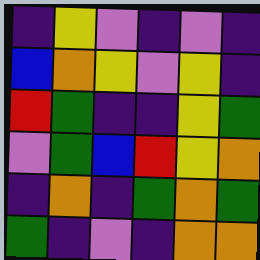[["indigo", "yellow", "violet", "indigo", "violet", "indigo"], ["blue", "orange", "yellow", "violet", "yellow", "indigo"], ["red", "green", "indigo", "indigo", "yellow", "green"], ["violet", "green", "blue", "red", "yellow", "orange"], ["indigo", "orange", "indigo", "green", "orange", "green"], ["green", "indigo", "violet", "indigo", "orange", "orange"]]